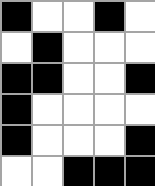[["black", "white", "white", "black", "white"], ["white", "black", "white", "white", "white"], ["black", "black", "white", "white", "black"], ["black", "white", "white", "white", "white"], ["black", "white", "white", "white", "black"], ["white", "white", "black", "black", "black"]]